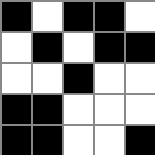[["black", "white", "black", "black", "white"], ["white", "black", "white", "black", "black"], ["white", "white", "black", "white", "white"], ["black", "black", "white", "white", "white"], ["black", "black", "white", "white", "black"]]